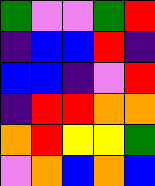[["green", "violet", "violet", "green", "red"], ["indigo", "blue", "blue", "red", "indigo"], ["blue", "blue", "indigo", "violet", "red"], ["indigo", "red", "red", "orange", "orange"], ["orange", "red", "yellow", "yellow", "green"], ["violet", "orange", "blue", "orange", "blue"]]